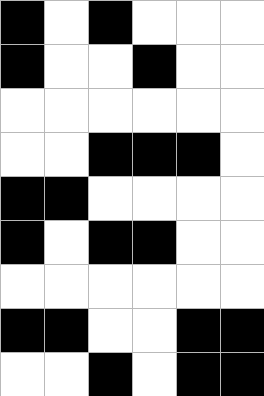[["black", "white", "black", "white", "white", "white"], ["black", "white", "white", "black", "white", "white"], ["white", "white", "white", "white", "white", "white"], ["white", "white", "black", "black", "black", "white"], ["black", "black", "white", "white", "white", "white"], ["black", "white", "black", "black", "white", "white"], ["white", "white", "white", "white", "white", "white"], ["black", "black", "white", "white", "black", "black"], ["white", "white", "black", "white", "black", "black"]]